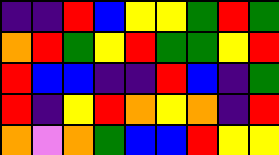[["indigo", "indigo", "red", "blue", "yellow", "yellow", "green", "red", "green"], ["orange", "red", "green", "yellow", "red", "green", "green", "yellow", "red"], ["red", "blue", "blue", "indigo", "indigo", "red", "blue", "indigo", "green"], ["red", "indigo", "yellow", "red", "orange", "yellow", "orange", "indigo", "red"], ["orange", "violet", "orange", "green", "blue", "blue", "red", "yellow", "yellow"]]